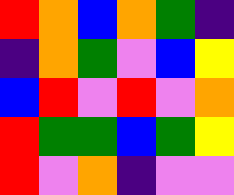[["red", "orange", "blue", "orange", "green", "indigo"], ["indigo", "orange", "green", "violet", "blue", "yellow"], ["blue", "red", "violet", "red", "violet", "orange"], ["red", "green", "green", "blue", "green", "yellow"], ["red", "violet", "orange", "indigo", "violet", "violet"]]